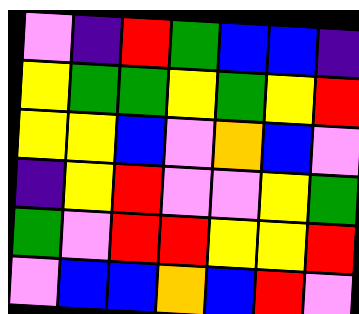[["violet", "indigo", "red", "green", "blue", "blue", "indigo"], ["yellow", "green", "green", "yellow", "green", "yellow", "red"], ["yellow", "yellow", "blue", "violet", "orange", "blue", "violet"], ["indigo", "yellow", "red", "violet", "violet", "yellow", "green"], ["green", "violet", "red", "red", "yellow", "yellow", "red"], ["violet", "blue", "blue", "orange", "blue", "red", "violet"]]